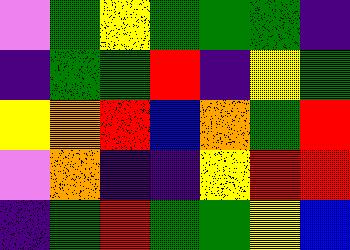[["violet", "green", "yellow", "green", "green", "green", "indigo"], ["indigo", "green", "green", "red", "indigo", "yellow", "green"], ["yellow", "orange", "red", "blue", "orange", "green", "red"], ["violet", "orange", "indigo", "indigo", "yellow", "red", "red"], ["indigo", "green", "red", "green", "green", "yellow", "blue"]]